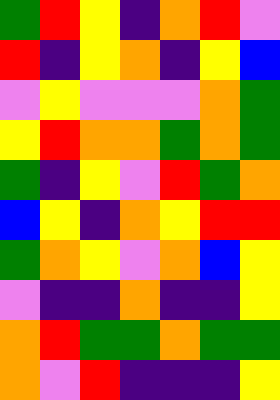[["green", "red", "yellow", "indigo", "orange", "red", "violet"], ["red", "indigo", "yellow", "orange", "indigo", "yellow", "blue"], ["violet", "yellow", "violet", "violet", "violet", "orange", "green"], ["yellow", "red", "orange", "orange", "green", "orange", "green"], ["green", "indigo", "yellow", "violet", "red", "green", "orange"], ["blue", "yellow", "indigo", "orange", "yellow", "red", "red"], ["green", "orange", "yellow", "violet", "orange", "blue", "yellow"], ["violet", "indigo", "indigo", "orange", "indigo", "indigo", "yellow"], ["orange", "red", "green", "green", "orange", "green", "green"], ["orange", "violet", "red", "indigo", "indigo", "indigo", "yellow"]]